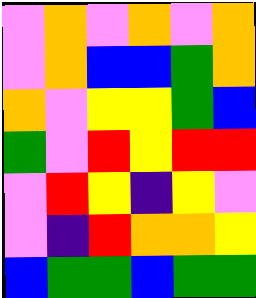[["violet", "orange", "violet", "orange", "violet", "orange"], ["violet", "orange", "blue", "blue", "green", "orange"], ["orange", "violet", "yellow", "yellow", "green", "blue"], ["green", "violet", "red", "yellow", "red", "red"], ["violet", "red", "yellow", "indigo", "yellow", "violet"], ["violet", "indigo", "red", "orange", "orange", "yellow"], ["blue", "green", "green", "blue", "green", "green"]]